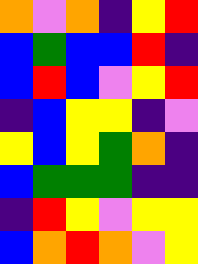[["orange", "violet", "orange", "indigo", "yellow", "red"], ["blue", "green", "blue", "blue", "red", "indigo"], ["blue", "red", "blue", "violet", "yellow", "red"], ["indigo", "blue", "yellow", "yellow", "indigo", "violet"], ["yellow", "blue", "yellow", "green", "orange", "indigo"], ["blue", "green", "green", "green", "indigo", "indigo"], ["indigo", "red", "yellow", "violet", "yellow", "yellow"], ["blue", "orange", "red", "orange", "violet", "yellow"]]